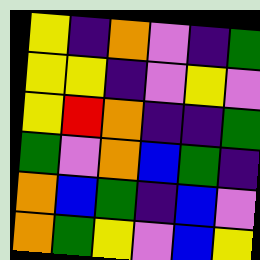[["yellow", "indigo", "orange", "violet", "indigo", "green"], ["yellow", "yellow", "indigo", "violet", "yellow", "violet"], ["yellow", "red", "orange", "indigo", "indigo", "green"], ["green", "violet", "orange", "blue", "green", "indigo"], ["orange", "blue", "green", "indigo", "blue", "violet"], ["orange", "green", "yellow", "violet", "blue", "yellow"]]